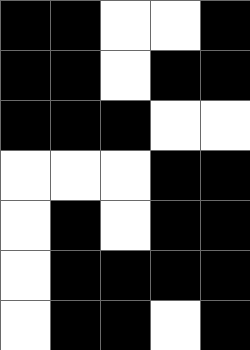[["black", "black", "white", "white", "black"], ["black", "black", "white", "black", "black"], ["black", "black", "black", "white", "white"], ["white", "white", "white", "black", "black"], ["white", "black", "white", "black", "black"], ["white", "black", "black", "black", "black"], ["white", "black", "black", "white", "black"]]